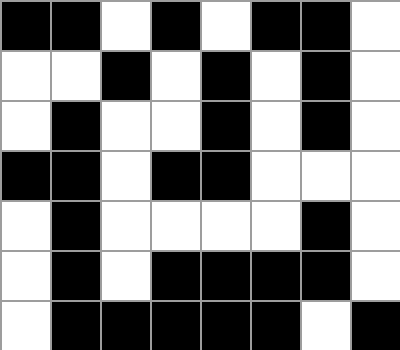[["black", "black", "white", "black", "white", "black", "black", "white"], ["white", "white", "black", "white", "black", "white", "black", "white"], ["white", "black", "white", "white", "black", "white", "black", "white"], ["black", "black", "white", "black", "black", "white", "white", "white"], ["white", "black", "white", "white", "white", "white", "black", "white"], ["white", "black", "white", "black", "black", "black", "black", "white"], ["white", "black", "black", "black", "black", "black", "white", "black"]]